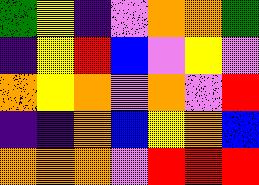[["green", "yellow", "indigo", "violet", "orange", "orange", "green"], ["indigo", "yellow", "red", "blue", "violet", "yellow", "violet"], ["orange", "yellow", "orange", "violet", "orange", "violet", "red"], ["indigo", "indigo", "orange", "blue", "yellow", "orange", "blue"], ["orange", "orange", "orange", "violet", "red", "red", "red"]]